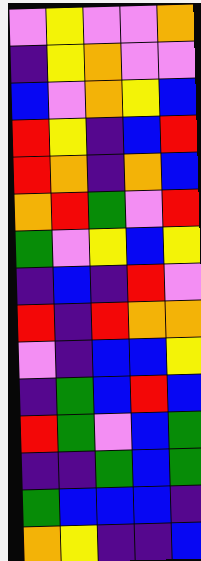[["violet", "yellow", "violet", "violet", "orange"], ["indigo", "yellow", "orange", "violet", "violet"], ["blue", "violet", "orange", "yellow", "blue"], ["red", "yellow", "indigo", "blue", "red"], ["red", "orange", "indigo", "orange", "blue"], ["orange", "red", "green", "violet", "red"], ["green", "violet", "yellow", "blue", "yellow"], ["indigo", "blue", "indigo", "red", "violet"], ["red", "indigo", "red", "orange", "orange"], ["violet", "indigo", "blue", "blue", "yellow"], ["indigo", "green", "blue", "red", "blue"], ["red", "green", "violet", "blue", "green"], ["indigo", "indigo", "green", "blue", "green"], ["green", "blue", "blue", "blue", "indigo"], ["orange", "yellow", "indigo", "indigo", "blue"]]